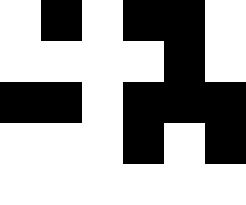[["white", "black", "white", "black", "black", "white"], ["white", "white", "white", "white", "black", "white"], ["black", "black", "white", "black", "black", "black"], ["white", "white", "white", "black", "white", "black"], ["white", "white", "white", "white", "white", "white"]]